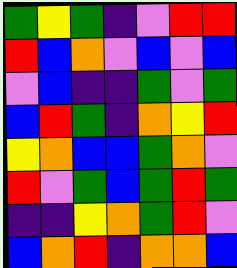[["green", "yellow", "green", "indigo", "violet", "red", "red"], ["red", "blue", "orange", "violet", "blue", "violet", "blue"], ["violet", "blue", "indigo", "indigo", "green", "violet", "green"], ["blue", "red", "green", "indigo", "orange", "yellow", "red"], ["yellow", "orange", "blue", "blue", "green", "orange", "violet"], ["red", "violet", "green", "blue", "green", "red", "green"], ["indigo", "indigo", "yellow", "orange", "green", "red", "violet"], ["blue", "orange", "red", "indigo", "orange", "orange", "blue"]]